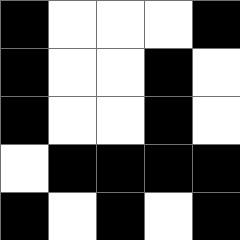[["black", "white", "white", "white", "black"], ["black", "white", "white", "black", "white"], ["black", "white", "white", "black", "white"], ["white", "black", "black", "black", "black"], ["black", "white", "black", "white", "black"]]